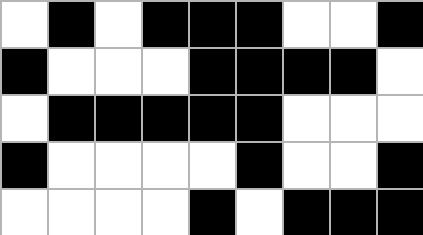[["white", "black", "white", "black", "black", "black", "white", "white", "black"], ["black", "white", "white", "white", "black", "black", "black", "black", "white"], ["white", "black", "black", "black", "black", "black", "white", "white", "white"], ["black", "white", "white", "white", "white", "black", "white", "white", "black"], ["white", "white", "white", "white", "black", "white", "black", "black", "black"]]